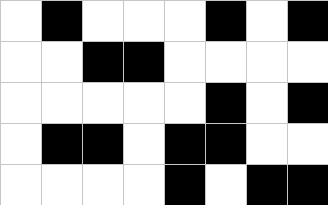[["white", "black", "white", "white", "white", "black", "white", "black"], ["white", "white", "black", "black", "white", "white", "white", "white"], ["white", "white", "white", "white", "white", "black", "white", "black"], ["white", "black", "black", "white", "black", "black", "white", "white"], ["white", "white", "white", "white", "black", "white", "black", "black"]]